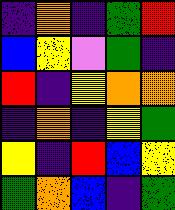[["indigo", "orange", "indigo", "green", "red"], ["blue", "yellow", "violet", "green", "indigo"], ["red", "indigo", "yellow", "orange", "orange"], ["indigo", "orange", "indigo", "yellow", "green"], ["yellow", "indigo", "red", "blue", "yellow"], ["green", "orange", "blue", "indigo", "green"]]